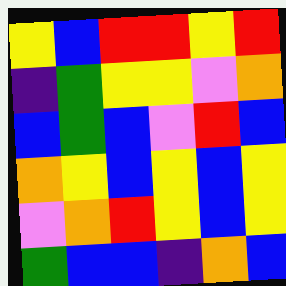[["yellow", "blue", "red", "red", "yellow", "red"], ["indigo", "green", "yellow", "yellow", "violet", "orange"], ["blue", "green", "blue", "violet", "red", "blue"], ["orange", "yellow", "blue", "yellow", "blue", "yellow"], ["violet", "orange", "red", "yellow", "blue", "yellow"], ["green", "blue", "blue", "indigo", "orange", "blue"]]